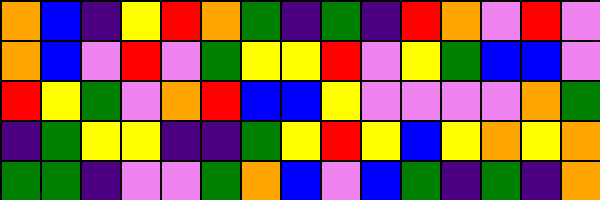[["orange", "blue", "indigo", "yellow", "red", "orange", "green", "indigo", "green", "indigo", "red", "orange", "violet", "red", "violet"], ["orange", "blue", "violet", "red", "violet", "green", "yellow", "yellow", "red", "violet", "yellow", "green", "blue", "blue", "violet"], ["red", "yellow", "green", "violet", "orange", "red", "blue", "blue", "yellow", "violet", "violet", "violet", "violet", "orange", "green"], ["indigo", "green", "yellow", "yellow", "indigo", "indigo", "green", "yellow", "red", "yellow", "blue", "yellow", "orange", "yellow", "orange"], ["green", "green", "indigo", "violet", "violet", "green", "orange", "blue", "violet", "blue", "green", "indigo", "green", "indigo", "orange"]]